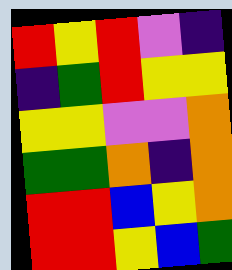[["red", "yellow", "red", "violet", "indigo"], ["indigo", "green", "red", "yellow", "yellow"], ["yellow", "yellow", "violet", "violet", "orange"], ["green", "green", "orange", "indigo", "orange"], ["red", "red", "blue", "yellow", "orange"], ["red", "red", "yellow", "blue", "green"]]